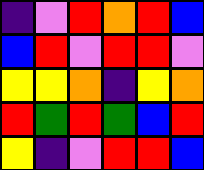[["indigo", "violet", "red", "orange", "red", "blue"], ["blue", "red", "violet", "red", "red", "violet"], ["yellow", "yellow", "orange", "indigo", "yellow", "orange"], ["red", "green", "red", "green", "blue", "red"], ["yellow", "indigo", "violet", "red", "red", "blue"]]